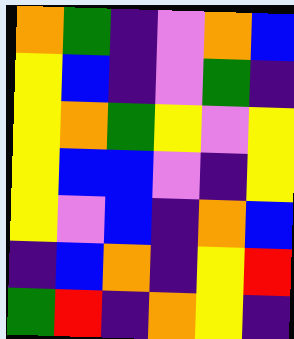[["orange", "green", "indigo", "violet", "orange", "blue"], ["yellow", "blue", "indigo", "violet", "green", "indigo"], ["yellow", "orange", "green", "yellow", "violet", "yellow"], ["yellow", "blue", "blue", "violet", "indigo", "yellow"], ["yellow", "violet", "blue", "indigo", "orange", "blue"], ["indigo", "blue", "orange", "indigo", "yellow", "red"], ["green", "red", "indigo", "orange", "yellow", "indigo"]]